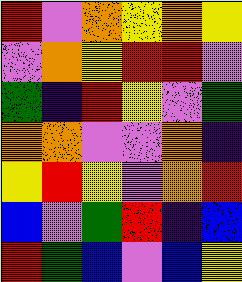[["red", "violet", "orange", "yellow", "orange", "yellow"], ["violet", "orange", "yellow", "red", "red", "violet"], ["green", "indigo", "red", "yellow", "violet", "green"], ["orange", "orange", "violet", "violet", "orange", "indigo"], ["yellow", "red", "yellow", "violet", "orange", "red"], ["blue", "violet", "green", "red", "indigo", "blue"], ["red", "green", "blue", "violet", "blue", "yellow"]]